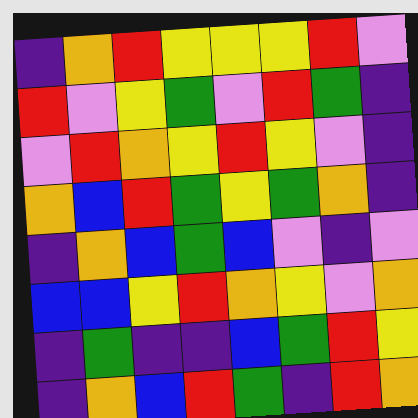[["indigo", "orange", "red", "yellow", "yellow", "yellow", "red", "violet"], ["red", "violet", "yellow", "green", "violet", "red", "green", "indigo"], ["violet", "red", "orange", "yellow", "red", "yellow", "violet", "indigo"], ["orange", "blue", "red", "green", "yellow", "green", "orange", "indigo"], ["indigo", "orange", "blue", "green", "blue", "violet", "indigo", "violet"], ["blue", "blue", "yellow", "red", "orange", "yellow", "violet", "orange"], ["indigo", "green", "indigo", "indigo", "blue", "green", "red", "yellow"], ["indigo", "orange", "blue", "red", "green", "indigo", "red", "orange"]]